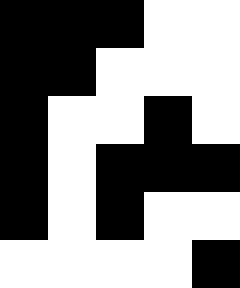[["black", "black", "black", "white", "white"], ["black", "black", "white", "white", "white"], ["black", "white", "white", "black", "white"], ["black", "white", "black", "black", "black"], ["black", "white", "black", "white", "white"], ["white", "white", "white", "white", "black"]]